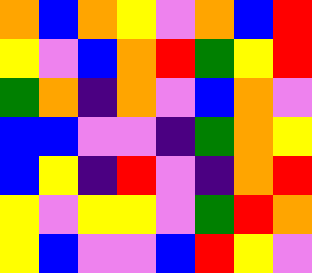[["orange", "blue", "orange", "yellow", "violet", "orange", "blue", "red"], ["yellow", "violet", "blue", "orange", "red", "green", "yellow", "red"], ["green", "orange", "indigo", "orange", "violet", "blue", "orange", "violet"], ["blue", "blue", "violet", "violet", "indigo", "green", "orange", "yellow"], ["blue", "yellow", "indigo", "red", "violet", "indigo", "orange", "red"], ["yellow", "violet", "yellow", "yellow", "violet", "green", "red", "orange"], ["yellow", "blue", "violet", "violet", "blue", "red", "yellow", "violet"]]